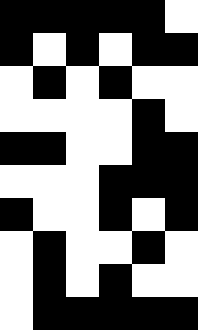[["black", "black", "black", "black", "black", "white"], ["black", "white", "black", "white", "black", "black"], ["white", "black", "white", "black", "white", "white"], ["white", "white", "white", "white", "black", "white"], ["black", "black", "white", "white", "black", "black"], ["white", "white", "white", "black", "black", "black"], ["black", "white", "white", "black", "white", "black"], ["white", "black", "white", "white", "black", "white"], ["white", "black", "white", "black", "white", "white"], ["white", "black", "black", "black", "black", "black"]]